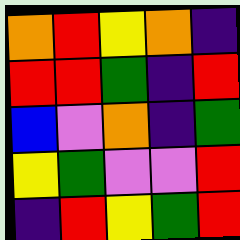[["orange", "red", "yellow", "orange", "indigo"], ["red", "red", "green", "indigo", "red"], ["blue", "violet", "orange", "indigo", "green"], ["yellow", "green", "violet", "violet", "red"], ["indigo", "red", "yellow", "green", "red"]]